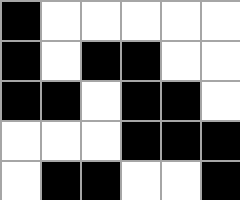[["black", "white", "white", "white", "white", "white"], ["black", "white", "black", "black", "white", "white"], ["black", "black", "white", "black", "black", "white"], ["white", "white", "white", "black", "black", "black"], ["white", "black", "black", "white", "white", "black"]]